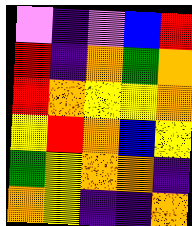[["violet", "indigo", "violet", "blue", "red"], ["red", "indigo", "orange", "green", "orange"], ["red", "orange", "yellow", "yellow", "orange"], ["yellow", "red", "orange", "blue", "yellow"], ["green", "yellow", "orange", "orange", "indigo"], ["orange", "yellow", "indigo", "indigo", "orange"]]